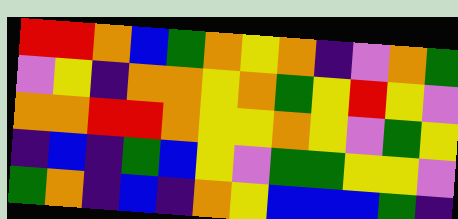[["red", "red", "orange", "blue", "green", "orange", "yellow", "orange", "indigo", "violet", "orange", "green"], ["violet", "yellow", "indigo", "orange", "orange", "yellow", "orange", "green", "yellow", "red", "yellow", "violet"], ["orange", "orange", "red", "red", "orange", "yellow", "yellow", "orange", "yellow", "violet", "green", "yellow"], ["indigo", "blue", "indigo", "green", "blue", "yellow", "violet", "green", "green", "yellow", "yellow", "violet"], ["green", "orange", "indigo", "blue", "indigo", "orange", "yellow", "blue", "blue", "blue", "green", "indigo"]]